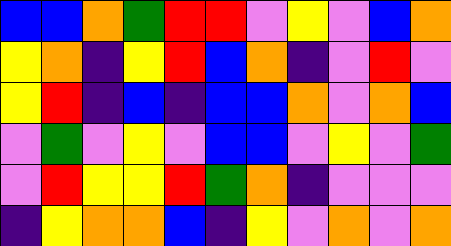[["blue", "blue", "orange", "green", "red", "red", "violet", "yellow", "violet", "blue", "orange"], ["yellow", "orange", "indigo", "yellow", "red", "blue", "orange", "indigo", "violet", "red", "violet"], ["yellow", "red", "indigo", "blue", "indigo", "blue", "blue", "orange", "violet", "orange", "blue"], ["violet", "green", "violet", "yellow", "violet", "blue", "blue", "violet", "yellow", "violet", "green"], ["violet", "red", "yellow", "yellow", "red", "green", "orange", "indigo", "violet", "violet", "violet"], ["indigo", "yellow", "orange", "orange", "blue", "indigo", "yellow", "violet", "orange", "violet", "orange"]]